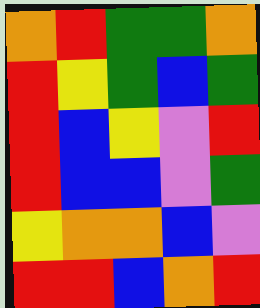[["orange", "red", "green", "green", "orange"], ["red", "yellow", "green", "blue", "green"], ["red", "blue", "yellow", "violet", "red"], ["red", "blue", "blue", "violet", "green"], ["yellow", "orange", "orange", "blue", "violet"], ["red", "red", "blue", "orange", "red"]]